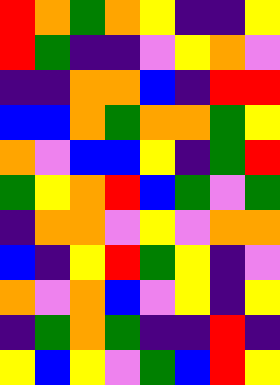[["red", "orange", "green", "orange", "yellow", "indigo", "indigo", "yellow"], ["red", "green", "indigo", "indigo", "violet", "yellow", "orange", "violet"], ["indigo", "indigo", "orange", "orange", "blue", "indigo", "red", "red"], ["blue", "blue", "orange", "green", "orange", "orange", "green", "yellow"], ["orange", "violet", "blue", "blue", "yellow", "indigo", "green", "red"], ["green", "yellow", "orange", "red", "blue", "green", "violet", "green"], ["indigo", "orange", "orange", "violet", "yellow", "violet", "orange", "orange"], ["blue", "indigo", "yellow", "red", "green", "yellow", "indigo", "violet"], ["orange", "violet", "orange", "blue", "violet", "yellow", "indigo", "yellow"], ["indigo", "green", "orange", "green", "indigo", "indigo", "red", "indigo"], ["yellow", "blue", "yellow", "violet", "green", "blue", "red", "yellow"]]